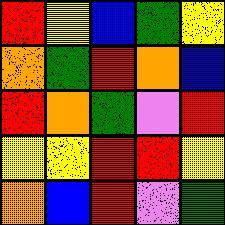[["red", "yellow", "blue", "green", "yellow"], ["orange", "green", "red", "orange", "blue"], ["red", "orange", "green", "violet", "red"], ["yellow", "yellow", "red", "red", "yellow"], ["orange", "blue", "red", "violet", "green"]]